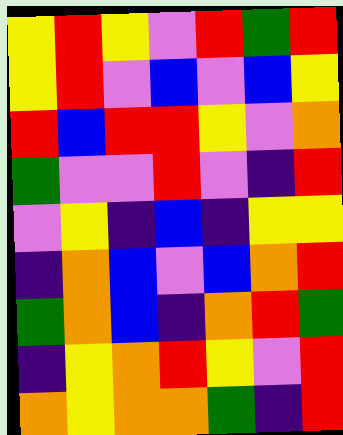[["yellow", "red", "yellow", "violet", "red", "green", "red"], ["yellow", "red", "violet", "blue", "violet", "blue", "yellow"], ["red", "blue", "red", "red", "yellow", "violet", "orange"], ["green", "violet", "violet", "red", "violet", "indigo", "red"], ["violet", "yellow", "indigo", "blue", "indigo", "yellow", "yellow"], ["indigo", "orange", "blue", "violet", "blue", "orange", "red"], ["green", "orange", "blue", "indigo", "orange", "red", "green"], ["indigo", "yellow", "orange", "red", "yellow", "violet", "red"], ["orange", "yellow", "orange", "orange", "green", "indigo", "red"]]